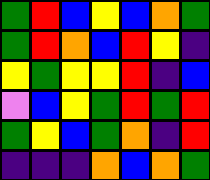[["green", "red", "blue", "yellow", "blue", "orange", "green"], ["green", "red", "orange", "blue", "red", "yellow", "indigo"], ["yellow", "green", "yellow", "yellow", "red", "indigo", "blue"], ["violet", "blue", "yellow", "green", "red", "green", "red"], ["green", "yellow", "blue", "green", "orange", "indigo", "red"], ["indigo", "indigo", "indigo", "orange", "blue", "orange", "green"]]